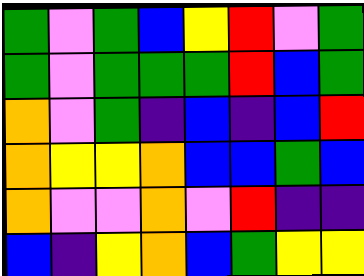[["green", "violet", "green", "blue", "yellow", "red", "violet", "green"], ["green", "violet", "green", "green", "green", "red", "blue", "green"], ["orange", "violet", "green", "indigo", "blue", "indigo", "blue", "red"], ["orange", "yellow", "yellow", "orange", "blue", "blue", "green", "blue"], ["orange", "violet", "violet", "orange", "violet", "red", "indigo", "indigo"], ["blue", "indigo", "yellow", "orange", "blue", "green", "yellow", "yellow"]]